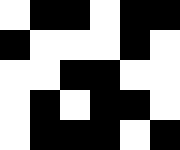[["white", "black", "black", "white", "black", "black"], ["black", "white", "white", "white", "black", "white"], ["white", "white", "black", "black", "white", "white"], ["white", "black", "white", "black", "black", "white"], ["white", "black", "black", "black", "white", "black"]]